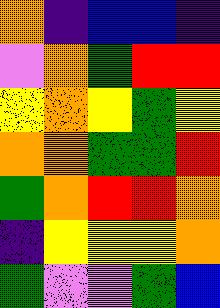[["orange", "indigo", "blue", "blue", "indigo"], ["violet", "orange", "green", "red", "red"], ["yellow", "orange", "yellow", "green", "yellow"], ["orange", "orange", "green", "green", "red"], ["green", "orange", "red", "red", "orange"], ["indigo", "yellow", "yellow", "yellow", "orange"], ["green", "violet", "violet", "green", "blue"]]